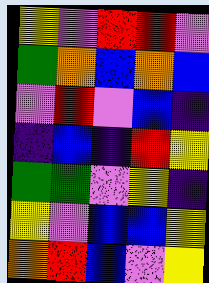[["yellow", "violet", "red", "red", "violet"], ["green", "orange", "blue", "orange", "blue"], ["violet", "red", "violet", "blue", "indigo"], ["indigo", "blue", "indigo", "red", "yellow"], ["green", "green", "violet", "yellow", "indigo"], ["yellow", "violet", "blue", "blue", "yellow"], ["orange", "red", "blue", "violet", "yellow"]]